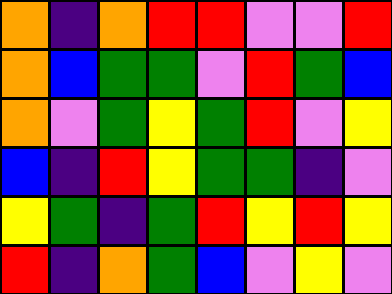[["orange", "indigo", "orange", "red", "red", "violet", "violet", "red"], ["orange", "blue", "green", "green", "violet", "red", "green", "blue"], ["orange", "violet", "green", "yellow", "green", "red", "violet", "yellow"], ["blue", "indigo", "red", "yellow", "green", "green", "indigo", "violet"], ["yellow", "green", "indigo", "green", "red", "yellow", "red", "yellow"], ["red", "indigo", "orange", "green", "blue", "violet", "yellow", "violet"]]